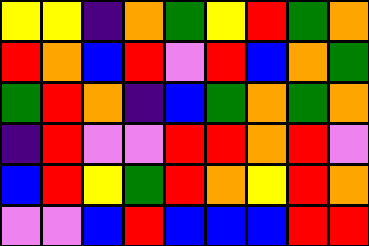[["yellow", "yellow", "indigo", "orange", "green", "yellow", "red", "green", "orange"], ["red", "orange", "blue", "red", "violet", "red", "blue", "orange", "green"], ["green", "red", "orange", "indigo", "blue", "green", "orange", "green", "orange"], ["indigo", "red", "violet", "violet", "red", "red", "orange", "red", "violet"], ["blue", "red", "yellow", "green", "red", "orange", "yellow", "red", "orange"], ["violet", "violet", "blue", "red", "blue", "blue", "blue", "red", "red"]]